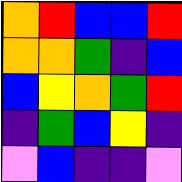[["orange", "red", "blue", "blue", "red"], ["orange", "orange", "green", "indigo", "blue"], ["blue", "yellow", "orange", "green", "red"], ["indigo", "green", "blue", "yellow", "indigo"], ["violet", "blue", "indigo", "indigo", "violet"]]